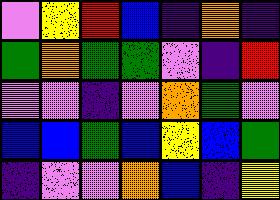[["violet", "yellow", "red", "blue", "indigo", "orange", "indigo"], ["green", "orange", "green", "green", "violet", "indigo", "red"], ["violet", "violet", "indigo", "violet", "orange", "green", "violet"], ["blue", "blue", "green", "blue", "yellow", "blue", "green"], ["indigo", "violet", "violet", "orange", "blue", "indigo", "yellow"]]